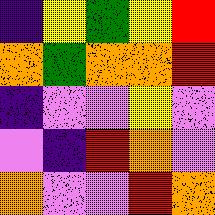[["indigo", "yellow", "green", "yellow", "red"], ["orange", "green", "orange", "orange", "red"], ["indigo", "violet", "violet", "yellow", "violet"], ["violet", "indigo", "red", "orange", "violet"], ["orange", "violet", "violet", "red", "orange"]]